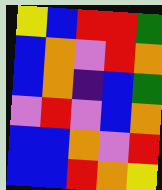[["yellow", "blue", "red", "red", "green"], ["blue", "orange", "violet", "red", "orange"], ["blue", "orange", "indigo", "blue", "green"], ["violet", "red", "violet", "blue", "orange"], ["blue", "blue", "orange", "violet", "red"], ["blue", "blue", "red", "orange", "yellow"]]